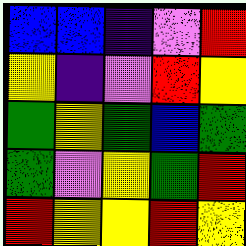[["blue", "blue", "indigo", "violet", "red"], ["yellow", "indigo", "violet", "red", "yellow"], ["green", "yellow", "green", "blue", "green"], ["green", "violet", "yellow", "green", "red"], ["red", "yellow", "yellow", "red", "yellow"]]